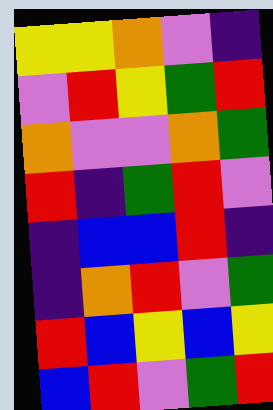[["yellow", "yellow", "orange", "violet", "indigo"], ["violet", "red", "yellow", "green", "red"], ["orange", "violet", "violet", "orange", "green"], ["red", "indigo", "green", "red", "violet"], ["indigo", "blue", "blue", "red", "indigo"], ["indigo", "orange", "red", "violet", "green"], ["red", "blue", "yellow", "blue", "yellow"], ["blue", "red", "violet", "green", "red"]]